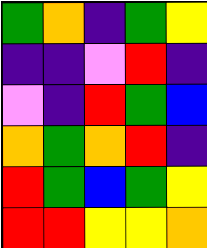[["green", "orange", "indigo", "green", "yellow"], ["indigo", "indigo", "violet", "red", "indigo"], ["violet", "indigo", "red", "green", "blue"], ["orange", "green", "orange", "red", "indigo"], ["red", "green", "blue", "green", "yellow"], ["red", "red", "yellow", "yellow", "orange"]]